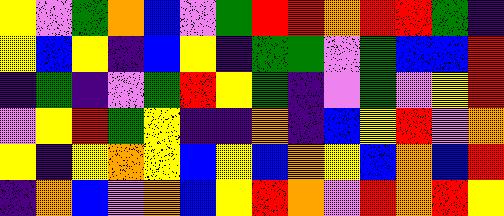[["yellow", "violet", "green", "orange", "blue", "violet", "green", "red", "red", "orange", "red", "red", "green", "indigo"], ["yellow", "blue", "yellow", "indigo", "blue", "yellow", "indigo", "green", "green", "violet", "green", "blue", "blue", "red"], ["indigo", "green", "indigo", "violet", "green", "red", "yellow", "green", "indigo", "violet", "green", "violet", "yellow", "red"], ["violet", "yellow", "red", "green", "yellow", "indigo", "indigo", "orange", "indigo", "blue", "yellow", "red", "violet", "orange"], ["yellow", "indigo", "yellow", "orange", "yellow", "blue", "yellow", "blue", "orange", "yellow", "blue", "orange", "blue", "red"], ["indigo", "orange", "blue", "violet", "orange", "blue", "yellow", "red", "orange", "violet", "red", "orange", "red", "yellow"]]